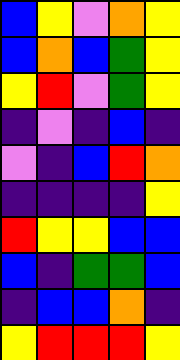[["blue", "yellow", "violet", "orange", "yellow"], ["blue", "orange", "blue", "green", "yellow"], ["yellow", "red", "violet", "green", "yellow"], ["indigo", "violet", "indigo", "blue", "indigo"], ["violet", "indigo", "blue", "red", "orange"], ["indigo", "indigo", "indigo", "indigo", "yellow"], ["red", "yellow", "yellow", "blue", "blue"], ["blue", "indigo", "green", "green", "blue"], ["indigo", "blue", "blue", "orange", "indigo"], ["yellow", "red", "red", "red", "yellow"]]